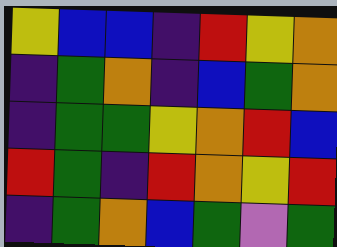[["yellow", "blue", "blue", "indigo", "red", "yellow", "orange"], ["indigo", "green", "orange", "indigo", "blue", "green", "orange"], ["indigo", "green", "green", "yellow", "orange", "red", "blue"], ["red", "green", "indigo", "red", "orange", "yellow", "red"], ["indigo", "green", "orange", "blue", "green", "violet", "green"]]